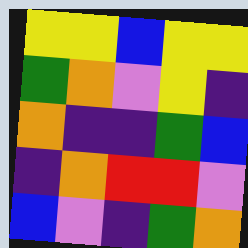[["yellow", "yellow", "blue", "yellow", "yellow"], ["green", "orange", "violet", "yellow", "indigo"], ["orange", "indigo", "indigo", "green", "blue"], ["indigo", "orange", "red", "red", "violet"], ["blue", "violet", "indigo", "green", "orange"]]